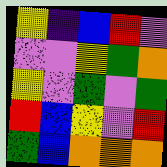[["yellow", "indigo", "blue", "red", "violet"], ["violet", "violet", "yellow", "green", "orange"], ["yellow", "violet", "green", "violet", "green"], ["red", "blue", "yellow", "violet", "red"], ["green", "blue", "orange", "orange", "orange"]]